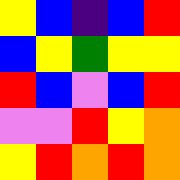[["yellow", "blue", "indigo", "blue", "red"], ["blue", "yellow", "green", "yellow", "yellow"], ["red", "blue", "violet", "blue", "red"], ["violet", "violet", "red", "yellow", "orange"], ["yellow", "red", "orange", "red", "orange"]]